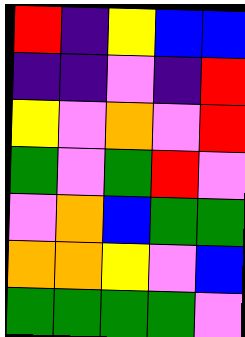[["red", "indigo", "yellow", "blue", "blue"], ["indigo", "indigo", "violet", "indigo", "red"], ["yellow", "violet", "orange", "violet", "red"], ["green", "violet", "green", "red", "violet"], ["violet", "orange", "blue", "green", "green"], ["orange", "orange", "yellow", "violet", "blue"], ["green", "green", "green", "green", "violet"]]